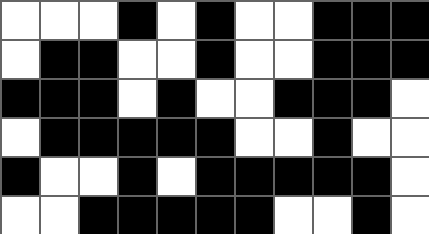[["white", "white", "white", "black", "white", "black", "white", "white", "black", "black", "black"], ["white", "black", "black", "white", "white", "black", "white", "white", "black", "black", "black"], ["black", "black", "black", "white", "black", "white", "white", "black", "black", "black", "white"], ["white", "black", "black", "black", "black", "black", "white", "white", "black", "white", "white"], ["black", "white", "white", "black", "white", "black", "black", "black", "black", "black", "white"], ["white", "white", "black", "black", "black", "black", "black", "white", "white", "black", "white"]]